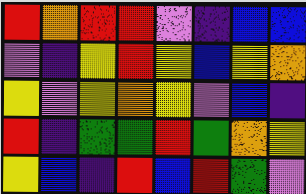[["red", "orange", "red", "red", "violet", "indigo", "blue", "blue"], ["violet", "indigo", "yellow", "red", "yellow", "blue", "yellow", "orange"], ["yellow", "violet", "yellow", "orange", "yellow", "violet", "blue", "indigo"], ["red", "indigo", "green", "green", "red", "green", "orange", "yellow"], ["yellow", "blue", "indigo", "red", "blue", "red", "green", "violet"]]